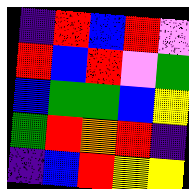[["indigo", "red", "blue", "red", "violet"], ["red", "blue", "red", "violet", "green"], ["blue", "green", "green", "blue", "yellow"], ["green", "red", "orange", "red", "indigo"], ["indigo", "blue", "red", "yellow", "yellow"]]